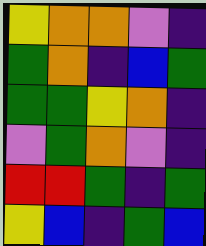[["yellow", "orange", "orange", "violet", "indigo"], ["green", "orange", "indigo", "blue", "green"], ["green", "green", "yellow", "orange", "indigo"], ["violet", "green", "orange", "violet", "indigo"], ["red", "red", "green", "indigo", "green"], ["yellow", "blue", "indigo", "green", "blue"]]